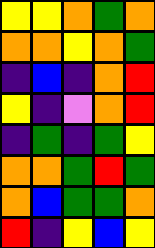[["yellow", "yellow", "orange", "green", "orange"], ["orange", "orange", "yellow", "orange", "green"], ["indigo", "blue", "indigo", "orange", "red"], ["yellow", "indigo", "violet", "orange", "red"], ["indigo", "green", "indigo", "green", "yellow"], ["orange", "orange", "green", "red", "green"], ["orange", "blue", "green", "green", "orange"], ["red", "indigo", "yellow", "blue", "yellow"]]